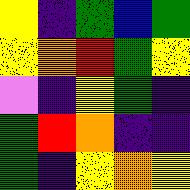[["yellow", "indigo", "green", "blue", "green"], ["yellow", "orange", "red", "green", "yellow"], ["violet", "indigo", "yellow", "green", "indigo"], ["green", "red", "orange", "indigo", "indigo"], ["green", "indigo", "yellow", "orange", "yellow"]]